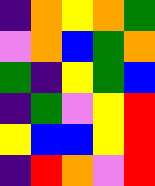[["indigo", "orange", "yellow", "orange", "green"], ["violet", "orange", "blue", "green", "orange"], ["green", "indigo", "yellow", "green", "blue"], ["indigo", "green", "violet", "yellow", "red"], ["yellow", "blue", "blue", "yellow", "red"], ["indigo", "red", "orange", "violet", "red"]]